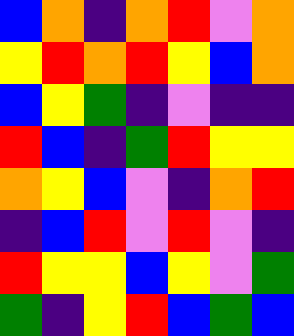[["blue", "orange", "indigo", "orange", "red", "violet", "orange"], ["yellow", "red", "orange", "red", "yellow", "blue", "orange"], ["blue", "yellow", "green", "indigo", "violet", "indigo", "indigo"], ["red", "blue", "indigo", "green", "red", "yellow", "yellow"], ["orange", "yellow", "blue", "violet", "indigo", "orange", "red"], ["indigo", "blue", "red", "violet", "red", "violet", "indigo"], ["red", "yellow", "yellow", "blue", "yellow", "violet", "green"], ["green", "indigo", "yellow", "red", "blue", "green", "blue"]]